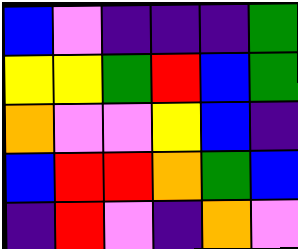[["blue", "violet", "indigo", "indigo", "indigo", "green"], ["yellow", "yellow", "green", "red", "blue", "green"], ["orange", "violet", "violet", "yellow", "blue", "indigo"], ["blue", "red", "red", "orange", "green", "blue"], ["indigo", "red", "violet", "indigo", "orange", "violet"]]